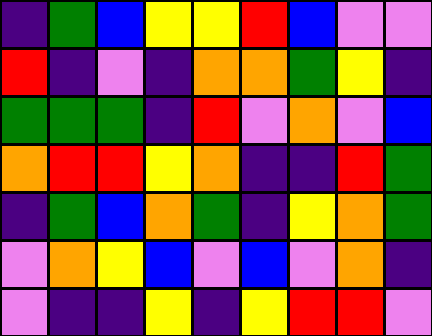[["indigo", "green", "blue", "yellow", "yellow", "red", "blue", "violet", "violet"], ["red", "indigo", "violet", "indigo", "orange", "orange", "green", "yellow", "indigo"], ["green", "green", "green", "indigo", "red", "violet", "orange", "violet", "blue"], ["orange", "red", "red", "yellow", "orange", "indigo", "indigo", "red", "green"], ["indigo", "green", "blue", "orange", "green", "indigo", "yellow", "orange", "green"], ["violet", "orange", "yellow", "blue", "violet", "blue", "violet", "orange", "indigo"], ["violet", "indigo", "indigo", "yellow", "indigo", "yellow", "red", "red", "violet"]]